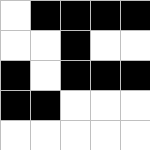[["white", "black", "black", "black", "black"], ["white", "white", "black", "white", "white"], ["black", "white", "black", "black", "black"], ["black", "black", "white", "white", "white"], ["white", "white", "white", "white", "white"]]